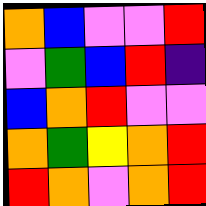[["orange", "blue", "violet", "violet", "red"], ["violet", "green", "blue", "red", "indigo"], ["blue", "orange", "red", "violet", "violet"], ["orange", "green", "yellow", "orange", "red"], ["red", "orange", "violet", "orange", "red"]]